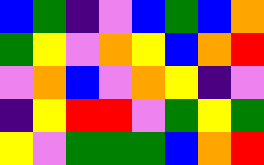[["blue", "green", "indigo", "violet", "blue", "green", "blue", "orange"], ["green", "yellow", "violet", "orange", "yellow", "blue", "orange", "red"], ["violet", "orange", "blue", "violet", "orange", "yellow", "indigo", "violet"], ["indigo", "yellow", "red", "red", "violet", "green", "yellow", "green"], ["yellow", "violet", "green", "green", "green", "blue", "orange", "red"]]